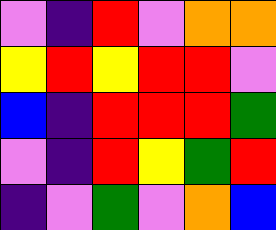[["violet", "indigo", "red", "violet", "orange", "orange"], ["yellow", "red", "yellow", "red", "red", "violet"], ["blue", "indigo", "red", "red", "red", "green"], ["violet", "indigo", "red", "yellow", "green", "red"], ["indigo", "violet", "green", "violet", "orange", "blue"]]